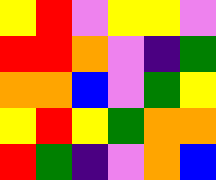[["yellow", "red", "violet", "yellow", "yellow", "violet"], ["red", "red", "orange", "violet", "indigo", "green"], ["orange", "orange", "blue", "violet", "green", "yellow"], ["yellow", "red", "yellow", "green", "orange", "orange"], ["red", "green", "indigo", "violet", "orange", "blue"]]